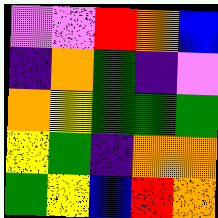[["violet", "violet", "red", "orange", "blue"], ["indigo", "orange", "green", "indigo", "violet"], ["orange", "yellow", "green", "green", "green"], ["yellow", "green", "indigo", "orange", "orange"], ["green", "yellow", "blue", "red", "orange"]]